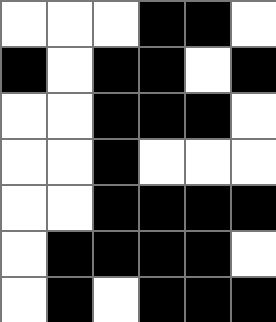[["white", "white", "white", "black", "black", "white"], ["black", "white", "black", "black", "white", "black"], ["white", "white", "black", "black", "black", "white"], ["white", "white", "black", "white", "white", "white"], ["white", "white", "black", "black", "black", "black"], ["white", "black", "black", "black", "black", "white"], ["white", "black", "white", "black", "black", "black"]]